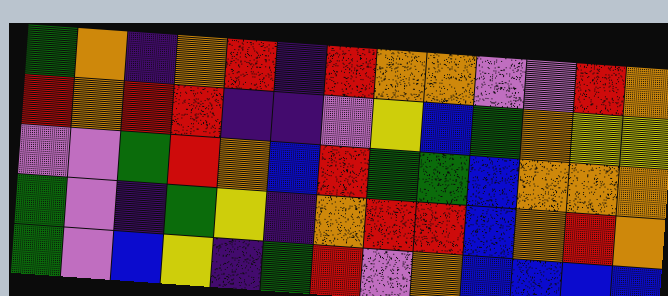[["green", "orange", "indigo", "orange", "red", "indigo", "red", "orange", "orange", "violet", "violet", "red", "orange"], ["red", "orange", "red", "red", "indigo", "indigo", "violet", "yellow", "blue", "green", "orange", "yellow", "yellow"], ["violet", "violet", "green", "red", "orange", "blue", "red", "green", "green", "blue", "orange", "orange", "orange"], ["green", "violet", "indigo", "green", "yellow", "indigo", "orange", "red", "red", "blue", "orange", "red", "orange"], ["green", "violet", "blue", "yellow", "indigo", "green", "red", "violet", "orange", "blue", "blue", "blue", "blue"]]